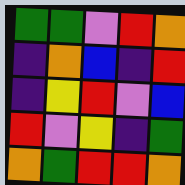[["green", "green", "violet", "red", "orange"], ["indigo", "orange", "blue", "indigo", "red"], ["indigo", "yellow", "red", "violet", "blue"], ["red", "violet", "yellow", "indigo", "green"], ["orange", "green", "red", "red", "orange"]]